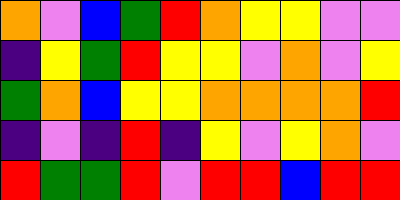[["orange", "violet", "blue", "green", "red", "orange", "yellow", "yellow", "violet", "violet"], ["indigo", "yellow", "green", "red", "yellow", "yellow", "violet", "orange", "violet", "yellow"], ["green", "orange", "blue", "yellow", "yellow", "orange", "orange", "orange", "orange", "red"], ["indigo", "violet", "indigo", "red", "indigo", "yellow", "violet", "yellow", "orange", "violet"], ["red", "green", "green", "red", "violet", "red", "red", "blue", "red", "red"]]